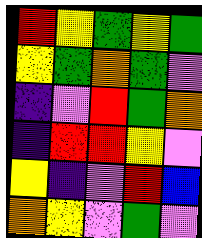[["red", "yellow", "green", "yellow", "green"], ["yellow", "green", "orange", "green", "violet"], ["indigo", "violet", "red", "green", "orange"], ["indigo", "red", "red", "yellow", "violet"], ["yellow", "indigo", "violet", "red", "blue"], ["orange", "yellow", "violet", "green", "violet"]]